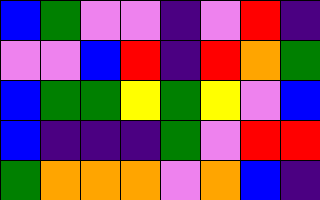[["blue", "green", "violet", "violet", "indigo", "violet", "red", "indigo"], ["violet", "violet", "blue", "red", "indigo", "red", "orange", "green"], ["blue", "green", "green", "yellow", "green", "yellow", "violet", "blue"], ["blue", "indigo", "indigo", "indigo", "green", "violet", "red", "red"], ["green", "orange", "orange", "orange", "violet", "orange", "blue", "indigo"]]